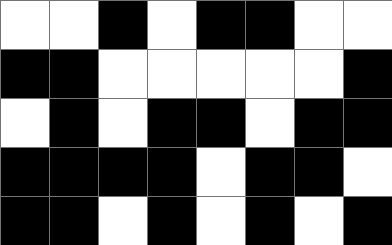[["white", "white", "black", "white", "black", "black", "white", "white"], ["black", "black", "white", "white", "white", "white", "white", "black"], ["white", "black", "white", "black", "black", "white", "black", "black"], ["black", "black", "black", "black", "white", "black", "black", "white"], ["black", "black", "white", "black", "white", "black", "white", "black"]]